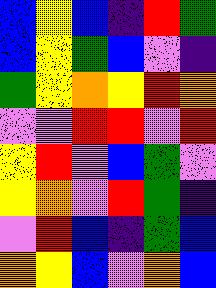[["blue", "yellow", "blue", "indigo", "red", "green"], ["blue", "yellow", "green", "blue", "violet", "indigo"], ["green", "yellow", "orange", "yellow", "red", "orange"], ["violet", "violet", "red", "red", "violet", "red"], ["yellow", "red", "violet", "blue", "green", "violet"], ["yellow", "orange", "violet", "red", "green", "indigo"], ["violet", "red", "blue", "indigo", "green", "blue"], ["orange", "yellow", "blue", "violet", "orange", "blue"]]